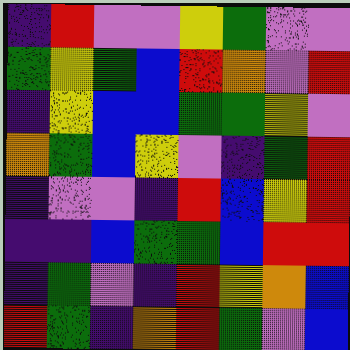[["indigo", "red", "violet", "violet", "yellow", "green", "violet", "violet"], ["green", "yellow", "green", "blue", "red", "orange", "violet", "red"], ["indigo", "yellow", "blue", "blue", "green", "green", "yellow", "violet"], ["orange", "green", "blue", "yellow", "violet", "indigo", "green", "red"], ["indigo", "violet", "violet", "indigo", "red", "blue", "yellow", "red"], ["indigo", "indigo", "blue", "green", "green", "blue", "red", "red"], ["indigo", "green", "violet", "indigo", "red", "yellow", "orange", "blue"], ["red", "green", "indigo", "orange", "red", "green", "violet", "blue"]]